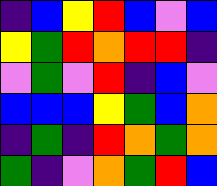[["indigo", "blue", "yellow", "red", "blue", "violet", "blue"], ["yellow", "green", "red", "orange", "red", "red", "indigo"], ["violet", "green", "violet", "red", "indigo", "blue", "violet"], ["blue", "blue", "blue", "yellow", "green", "blue", "orange"], ["indigo", "green", "indigo", "red", "orange", "green", "orange"], ["green", "indigo", "violet", "orange", "green", "red", "blue"]]